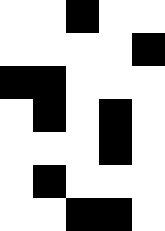[["white", "white", "black", "white", "white"], ["white", "white", "white", "white", "black"], ["black", "black", "white", "white", "white"], ["white", "black", "white", "black", "white"], ["white", "white", "white", "black", "white"], ["white", "black", "white", "white", "white"], ["white", "white", "black", "black", "white"]]